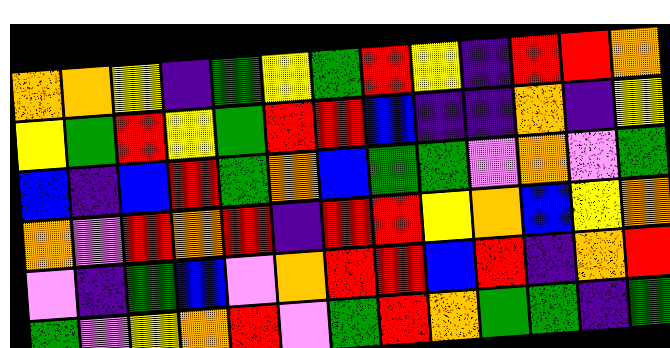[["orange", "orange", "yellow", "indigo", "green", "yellow", "green", "red", "yellow", "indigo", "red", "red", "orange"], ["yellow", "green", "red", "yellow", "green", "red", "red", "blue", "indigo", "indigo", "orange", "indigo", "yellow"], ["blue", "indigo", "blue", "red", "green", "orange", "blue", "green", "green", "violet", "orange", "violet", "green"], ["orange", "violet", "red", "orange", "red", "indigo", "red", "red", "yellow", "orange", "blue", "yellow", "orange"], ["violet", "indigo", "green", "blue", "violet", "orange", "red", "red", "blue", "red", "indigo", "orange", "red"], ["green", "violet", "yellow", "orange", "red", "violet", "green", "red", "orange", "green", "green", "indigo", "green"]]